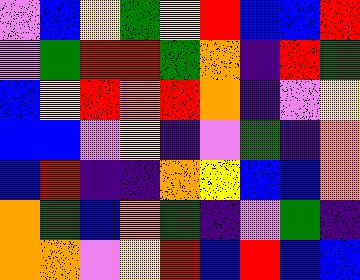[["violet", "blue", "yellow", "green", "yellow", "red", "blue", "blue", "red"], ["violet", "green", "red", "red", "green", "orange", "indigo", "red", "green"], ["blue", "yellow", "red", "orange", "red", "orange", "indigo", "violet", "yellow"], ["blue", "blue", "violet", "yellow", "indigo", "violet", "green", "indigo", "orange"], ["blue", "red", "indigo", "indigo", "orange", "yellow", "blue", "blue", "orange"], ["orange", "green", "blue", "orange", "green", "indigo", "violet", "green", "indigo"], ["orange", "orange", "violet", "yellow", "red", "blue", "red", "blue", "blue"]]